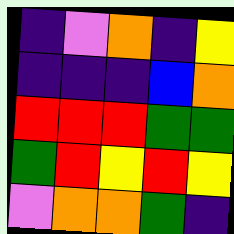[["indigo", "violet", "orange", "indigo", "yellow"], ["indigo", "indigo", "indigo", "blue", "orange"], ["red", "red", "red", "green", "green"], ["green", "red", "yellow", "red", "yellow"], ["violet", "orange", "orange", "green", "indigo"]]